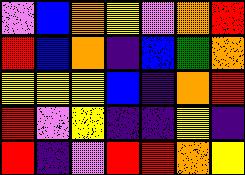[["violet", "blue", "orange", "yellow", "violet", "orange", "red"], ["red", "blue", "orange", "indigo", "blue", "green", "orange"], ["yellow", "yellow", "yellow", "blue", "indigo", "orange", "red"], ["red", "violet", "yellow", "indigo", "indigo", "yellow", "indigo"], ["red", "indigo", "violet", "red", "red", "orange", "yellow"]]